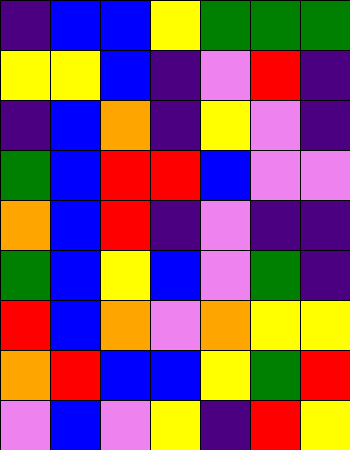[["indigo", "blue", "blue", "yellow", "green", "green", "green"], ["yellow", "yellow", "blue", "indigo", "violet", "red", "indigo"], ["indigo", "blue", "orange", "indigo", "yellow", "violet", "indigo"], ["green", "blue", "red", "red", "blue", "violet", "violet"], ["orange", "blue", "red", "indigo", "violet", "indigo", "indigo"], ["green", "blue", "yellow", "blue", "violet", "green", "indigo"], ["red", "blue", "orange", "violet", "orange", "yellow", "yellow"], ["orange", "red", "blue", "blue", "yellow", "green", "red"], ["violet", "blue", "violet", "yellow", "indigo", "red", "yellow"]]